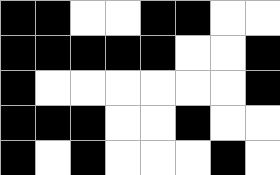[["black", "black", "white", "white", "black", "black", "white", "white"], ["black", "black", "black", "black", "black", "white", "white", "black"], ["black", "white", "white", "white", "white", "white", "white", "black"], ["black", "black", "black", "white", "white", "black", "white", "white"], ["black", "white", "black", "white", "white", "white", "black", "white"]]